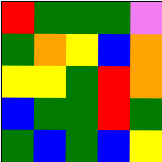[["red", "green", "green", "green", "violet"], ["green", "orange", "yellow", "blue", "orange"], ["yellow", "yellow", "green", "red", "orange"], ["blue", "green", "green", "red", "green"], ["green", "blue", "green", "blue", "yellow"]]